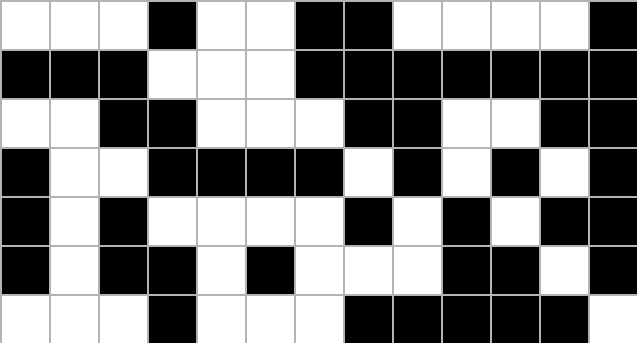[["white", "white", "white", "black", "white", "white", "black", "black", "white", "white", "white", "white", "black"], ["black", "black", "black", "white", "white", "white", "black", "black", "black", "black", "black", "black", "black"], ["white", "white", "black", "black", "white", "white", "white", "black", "black", "white", "white", "black", "black"], ["black", "white", "white", "black", "black", "black", "black", "white", "black", "white", "black", "white", "black"], ["black", "white", "black", "white", "white", "white", "white", "black", "white", "black", "white", "black", "black"], ["black", "white", "black", "black", "white", "black", "white", "white", "white", "black", "black", "white", "black"], ["white", "white", "white", "black", "white", "white", "white", "black", "black", "black", "black", "black", "white"]]